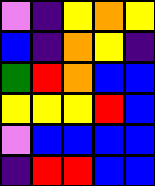[["violet", "indigo", "yellow", "orange", "yellow"], ["blue", "indigo", "orange", "yellow", "indigo"], ["green", "red", "orange", "blue", "blue"], ["yellow", "yellow", "yellow", "red", "blue"], ["violet", "blue", "blue", "blue", "blue"], ["indigo", "red", "red", "blue", "blue"]]